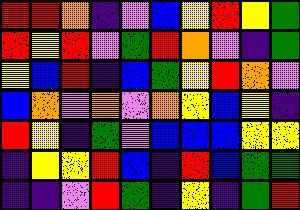[["red", "red", "orange", "indigo", "violet", "blue", "yellow", "red", "yellow", "green"], ["red", "yellow", "red", "violet", "green", "red", "orange", "violet", "indigo", "green"], ["yellow", "blue", "red", "indigo", "blue", "green", "yellow", "red", "orange", "violet"], ["blue", "orange", "violet", "orange", "violet", "orange", "yellow", "blue", "yellow", "indigo"], ["red", "yellow", "indigo", "green", "violet", "blue", "blue", "blue", "yellow", "yellow"], ["indigo", "yellow", "yellow", "red", "blue", "indigo", "red", "blue", "green", "green"], ["indigo", "indigo", "violet", "red", "green", "indigo", "yellow", "indigo", "green", "red"]]